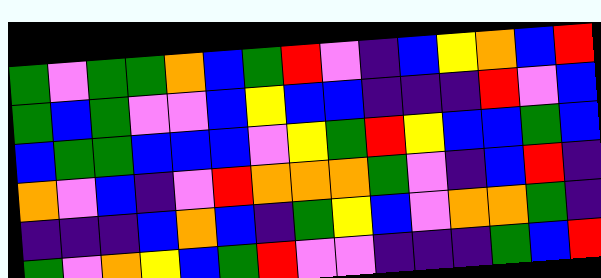[["green", "violet", "green", "green", "orange", "blue", "green", "red", "violet", "indigo", "blue", "yellow", "orange", "blue", "red"], ["green", "blue", "green", "violet", "violet", "blue", "yellow", "blue", "blue", "indigo", "indigo", "indigo", "red", "violet", "blue"], ["blue", "green", "green", "blue", "blue", "blue", "violet", "yellow", "green", "red", "yellow", "blue", "blue", "green", "blue"], ["orange", "violet", "blue", "indigo", "violet", "red", "orange", "orange", "orange", "green", "violet", "indigo", "blue", "red", "indigo"], ["indigo", "indigo", "indigo", "blue", "orange", "blue", "indigo", "green", "yellow", "blue", "violet", "orange", "orange", "green", "indigo"], ["green", "violet", "orange", "yellow", "blue", "green", "red", "violet", "violet", "indigo", "indigo", "indigo", "green", "blue", "red"]]